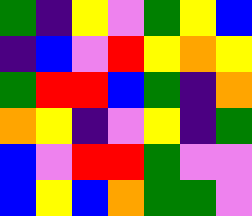[["green", "indigo", "yellow", "violet", "green", "yellow", "blue"], ["indigo", "blue", "violet", "red", "yellow", "orange", "yellow"], ["green", "red", "red", "blue", "green", "indigo", "orange"], ["orange", "yellow", "indigo", "violet", "yellow", "indigo", "green"], ["blue", "violet", "red", "red", "green", "violet", "violet"], ["blue", "yellow", "blue", "orange", "green", "green", "violet"]]